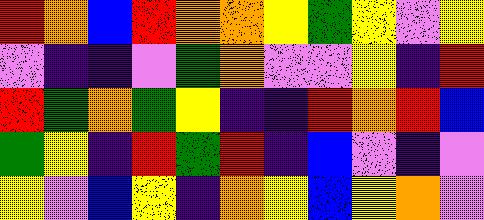[["red", "orange", "blue", "red", "orange", "orange", "yellow", "green", "yellow", "violet", "yellow"], ["violet", "indigo", "indigo", "violet", "green", "orange", "violet", "violet", "yellow", "indigo", "red"], ["red", "green", "orange", "green", "yellow", "indigo", "indigo", "red", "orange", "red", "blue"], ["green", "yellow", "indigo", "red", "green", "red", "indigo", "blue", "violet", "indigo", "violet"], ["yellow", "violet", "blue", "yellow", "indigo", "orange", "yellow", "blue", "yellow", "orange", "violet"]]